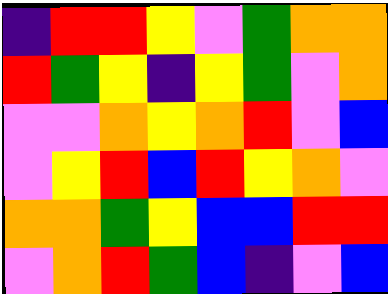[["indigo", "red", "red", "yellow", "violet", "green", "orange", "orange"], ["red", "green", "yellow", "indigo", "yellow", "green", "violet", "orange"], ["violet", "violet", "orange", "yellow", "orange", "red", "violet", "blue"], ["violet", "yellow", "red", "blue", "red", "yellow", "orange", "violet"], ["orange", "orange", "green", "yellow", "blue", "blue", "red", "red"], ["violet", "orange", "red", "green", "blue", "indigo", "violet", "blue"]]